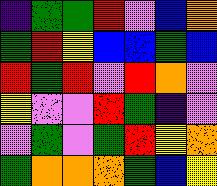[["indigo", "green", "green", "red", "violet", "blue", "orange"], ["green", "red", "yellow", "blue", "blue", "green", "blue"], ["red", "green", "red", "violet", "red", "orange", "violet"], ["yellow", "violet", "violet", "red", "green", "indigo", "violet"], ["violet", "green", "violet", "green", "red", "yellow", "orange"], ["green", "orange", "orange", "orange", "green", "blue", "yellow"]]